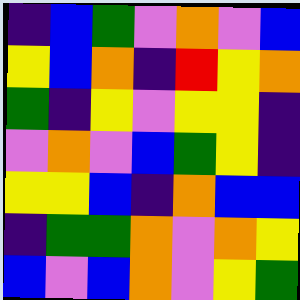[["indigo", "blue", "green", "violet", "orange", "violet", "blue"], ["yellow", "blue", "orange", "indigo", "red", "yellow", "orange"], ["green", "indigo", "yellow", "violet", "yellow", "yellow", "indigo"], ["violet", "orange", "violet", "blue", "green", "yellow", "indigo"], ["yellow", "yellow", "blue", "indigo", "orange", "blue", "blue"], ["indigo", "green", "green", "orange", "violet", "orange", "yellow"], ["blue", "violet", "blue", "orange", "violet", "yellow", "green"]]